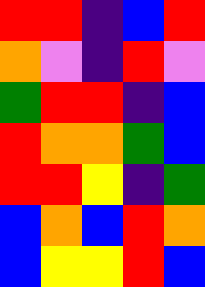[["red", "red", "indigo", "blue", "red"], ["orange", "violet", "indigo", "red", "violet"], ["green", "red", "red", "indigo", "blue"], ["red", "orange", "orange", "green", "blue"], ["red", "red", "yellow", "indigo", "green"], ["blue", "orange", "blue", "red", "orange"], ["blue", "yellow", "yellow", "red", "blue"]]